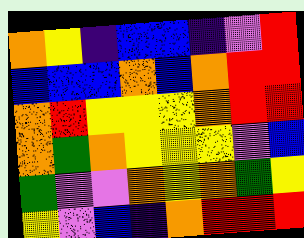[["orange", "yellow", "indigo", "blue", "blue", "indigo", "violet", "red"], ["blue", "blue", "blue", "orange", "blue", "orange", "red", "red"], ["orange", "red", "yellow", "yellow", "yellow", "orange", "red", "red"], ["orange", "green", "orange", "yellow", "yellow", "yellow", "violet", "blue"], ["green", "violet", "violet", "orange", "yellow", "orange", "green", "yellow"], ["yellow", "violet", "blue", "indigo", "orange", "red", "red", "red"]]